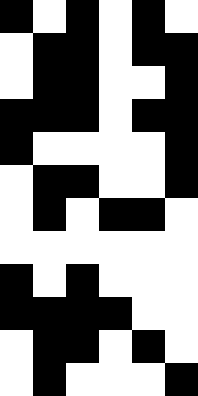[["black", "white", "black", "white", "black", "white"], ["white", "black", "black", "white", "black", "black"], ["white", "black", "black", "white", "white", "black"], ["black", "black", "black", "white", "black", "black"], ["black", "white", "white", "white", "white", "black"], ["white", "black", "black", "white", "white", "black"], ["white", "black", "white", "black", "black", "white"], ["white", "white", "white", "white", "white", "white"], ["black", "white", "black", "white", "white", "white"], ["black", "black", "black", "black", "white", "white"], ["white", "black", "black", "white", "black", "white"], ["white", "black", "white", "white", "white", "black"]]